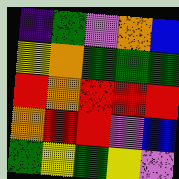[["indigo", "green", "violet", "orange", "blue"], ["yellow", "orange", "green", "green", "green"], ["red", "orange", "red", "red", "red"], ["orange", "red", "red", "violet", "blue"], ["green", "yellow", "green", "yellow", "violet"]]